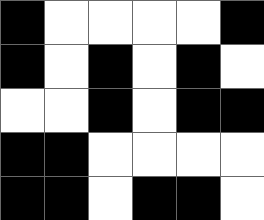[["black", "white", "white", "white", "white", "black"], ["black", "white", "black", "white", "black", "white"], ["white", "white", "black", "white", "black", "black"], ["black", "black", "white", "white", "white", "white"], ["black", "black", "white", "black", "black", "white"]]